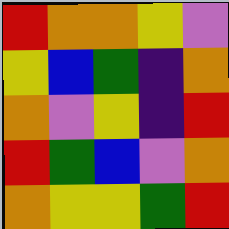[["red", "orange", "orange", "yellow", "violet"], ["yellow", "blue", "green", "indigo", "orange"], ["orange", "violet", "yellow", "indigo", "red"], ["red", "green", "blue", "violet", "orange"], ["orange", "yellow", "yellow", "green", "red"]]